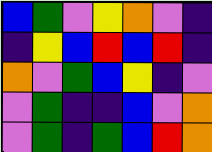[["blue", "green", "violet", "yellow", "orange", "violet", "indigo"], ["indigo", "yellow", "blue", "red", "blue", "red", "indigo"], ["orange", "violet", "green", "blue", "yellow", "indigo", "violet"], ["violet", "green", "indigo", "indigo", "blue", "violet", "orange"], ["violet", "green", "indigo", "green", "blue", "red", "orange"]]